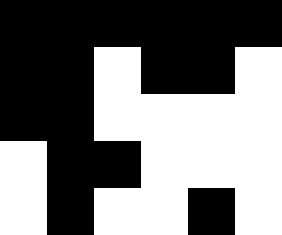[["black", "black", "black", "black", "black", "black"], ["black", "black", "white", "black", "black", "white"], ["black", "black", "white", "white", "white", "white"], ["white", "black", "black", "white", "white", "white"], ["white", "black", "white", "white", "black", "white"]]